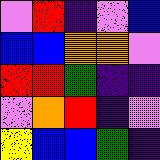[["violet", "red", "indigo", "violet", "blue"], ["blue", "blue", "orange", "orange", "violet"], ["red", "red", "green", "indigo", "indigo"], ["violet", "orange", "red", "indigo", "violet"], ["yellow", "blue", "blue", "green", "indigo"]]